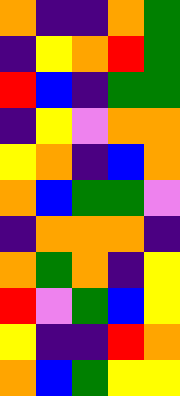[["orange", "indigo", "indigo", "orange", "green"], ["indigo", "yellow", "orange", "red", "green"], ["red", "blue", "indigo", "green", "green"], ["indigo", "yellow", "violet", "orange", "orange"], ["yellow", "orange", "indigo", "blue", "orange"], ["orange", "blue", "green", "green", "violet"], ["indigo", "orange", "orange", "orange", "indigo"], ["orange", "green", "orange", "indigo", "yellow"], ["red", "violet", "green", "blue", "yellow"], ["yellow", "indigo", "indigo", "red", "orange"], ["orange", "blue", "green", "yellow", "yellow"]]